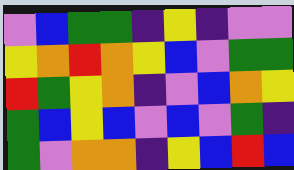[["violet", "blue", "green", "green", "indigo", "yellow", "indigo", "violet", "violet"], ["yellow", "orange", "red", "orange", "yellow", "blue", "violet", "green", "green"], ["red", "green", "yellow", "orange", "indigo", "violet", "blue", "orange", "yellow"], ["green", "blue", "yellow", "blue", "violet", "blue", "violet", "green", "indigo"], ["green", "violet", "orange", "orange", "indigo", "yellow", "blue", "red", "blue"]]